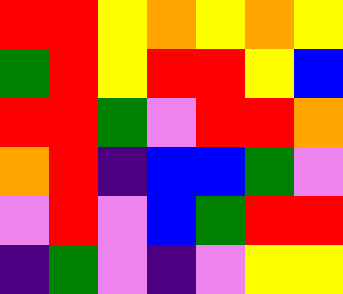[["red", "red", "yellow", "orange", "yellow", "orange", "yellow"], ["green", "red", "yellow", "red", "red", "yellow", "blue"], ["red", "red", "green", "violet", "red", "red", "orange"], ["orange", "red", "indigo", "blue", "blue", "green", "violet"], ["violet", "red", "violet", "blue", "green", "red", "red"], ["indigo", "green", "violet", "indigo", "violet", "yellow", "yellow"]]